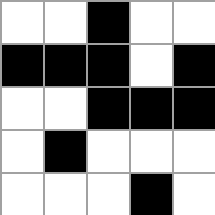[["white", "white", "black", "white", "white"], ["black", "black", "black", "white", "black"], ["white", "white", "black", "black", "black"], ["white", "black", "white", "white", "white"], ["white", "white", "white", "black", "white"]]